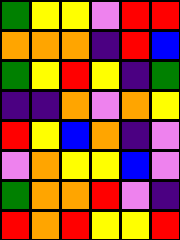[["green", "yellow", "yellow", "violet", "red", "red"], ["orange", "orange", "orange", "indigo", "red", "blue"], ["green", "yellow", "red", "yellow", "indigo", "green"], ["indigo", "indigo", "orange", "violet", "orange", "yellow"], ["red", "yellow", "blue", "orange", "indigo", "violet"], ["violet", "orange", "yellow", "yellow", "blue", "violet"], ["green", "orange", "orange", "red", "violet", "indigo"], ["red", "orange", "red", "yellow", "yellow", "red"]]